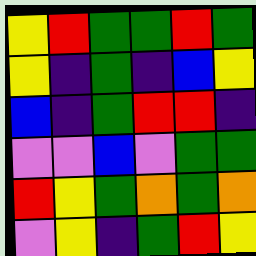[["yellow", "red", "green", "green", "red", "green"], ["yellow", "indigo", "green", "indigo", "blue", "yellow"], ["blue", "indigo", "green", "red", "red", "indigo"], ["violet", "violet", "blue", "violet", "green", "green"], ["red", "yellow", "green", "orange", "green", "orange"], ["violet", "yellow", "indigo", "green", "red", "yellow"]]